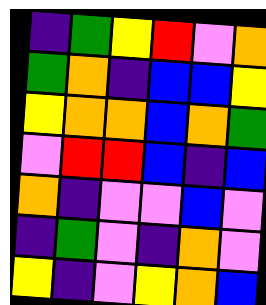[["indigo", "green", "yellow", "red", "violet", "orange"], ["green", "orange", "indigo", "blue", "blue", "yellow"], ["yellow", "orange", "orange", "blue", "orange", "green"], ["violet", "red", "red", "blue", "indigo", "blue"], ["orange", "indigo", "violet", "violet", "blue", "violet"], ["indigo", "green", "violet", "indigo", "orange", "violet"], ["yellow", "indigo", "violet", "yellow", "orange", "blue"]]